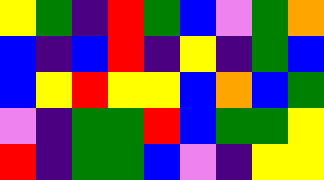[["yellow", "green", "indigo", "red", "green", "blue", "violet", "green", "orange"], ["blue", "indigo", "blue", "red", "indigo", "yellow", "indigo", "green", "blue"], ["blue", "yellow", "red", "yellow", "yellow", "blue", "orange", "blue", "green"], ["violet", "indigo", "green", "green", "red", "blue", "green", "green", "yellow"], ["red", "indigo", "green", "green", "blue", "violet", "indigo", "yellow", "yellow"]]